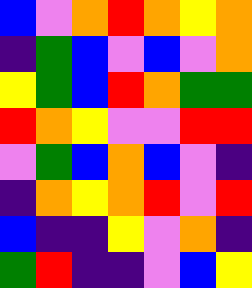[["blue", "violet", "orange", "red", "orange", "yellow", "orange"], ["indigo", "green", "blue", "violet", "blue", "violet", "orange"], ["yellow", "green", "blue", "red", "orange", "green", "green"], ["red", "orange", "yellow", "violet", "violet", "red", "red"], ["violet", "green", "blue", "orange", "blue", "violet", "indigo"], ["indigo", "orange", "yellow", "orange", "red", "violet", "red"], ["blue", "indigo", "indigo", "yellow", "violet", "orange", "indigo"], ["green", "red", "indigo", "indigo", "violet", "blue", "yellow"]]